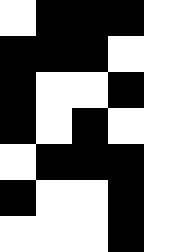[["white", "black", "black", "black", "white"], ["black", "black", "black", "white", "white"], ["black", "white", "white", "black", "white"], ["black", "white", "black", "white", "white"], ["white", "black", "black", "black", "white"], ["black", "white", "white", "black", "white"], ["white", "white", "white", "black", "white"]]